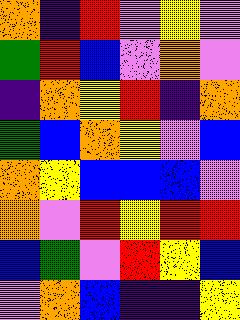[["orange", "indigo", "red", "violet", "yellow", "violet"], ["green", "red", "blue", "violet", "orange", "violet"], ["indigo", "orange", "yellow", "red", "indigo", "orange"], ["green", "blue", "orange", "yellow", "violet", "blue"], ["orange", "yellow", "blue", "blue", "blue", "violet"], ["orange", "violet", "red", "yellow", "red", "red"], ["blue", "green", "violet", "red", "yellow", "blue"], ["violet", "orange", "blue", "indigo", "indigo", "yellow"]]